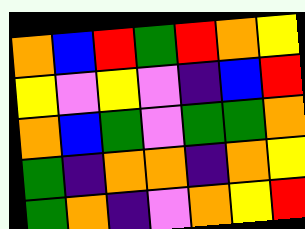[["orange", "blue", "red", "green", "red", "orange", "yellow"], ["yellow", "violet", "yellow", "violet", "indigo", "blue", "red"], ["orange", "blue", "green", "violet", "green", "green", "orange"], ["green", "indigo", "orange", "orange", "indigo", "orange", "yellow"], ["green", "orange", "indigo", "violet", "orange", "yellow", "red"]]